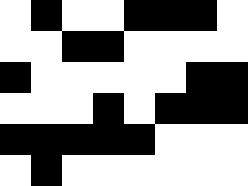[["white", "black", "white", "white", "black", "black", "black", "white"], ["white", "white", "black", "black", "white", "white", "white", "white"], ["black", "white", "white", "white", "white", "white", "black", "black"], ["white", "white", "white", "black", "white", "black", "black", "black"], ["black", "black", "black", "black", "black", "white", "white", "white"], ["white", "black", "white", "white", "white", "white", "white", "white"]]